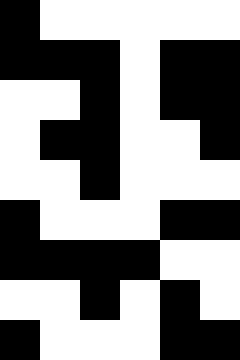[["black", "white", "white", "white", "white", "white"], ["black", "black", "black", "white", "black", "black"], ["white", "white", "black", "white", "black", "black"], ["white", "black", "black", "white", "white", "black"], ["white", "white", "black", "white", "white", "white"], ["black", "white", "white", "white", "black", "black"], ["black", "black", "black", "black", "white", "white"], ["white", "white", "black", "white", "black", "white"], ["black", "white", "white", "white", "black", "black"]]